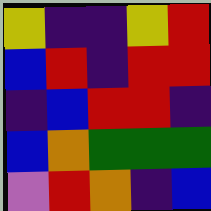[["yellow", "indigo", "indigo", "yellow", "red"], ["blue", "red", "indigo", "red", "red"], ["indigo", "blue", "red", "red", "indigo"], ["blue", "orange", "green", "green", "green"], ["violet", "red", "orange", "indigo", "blue"]]